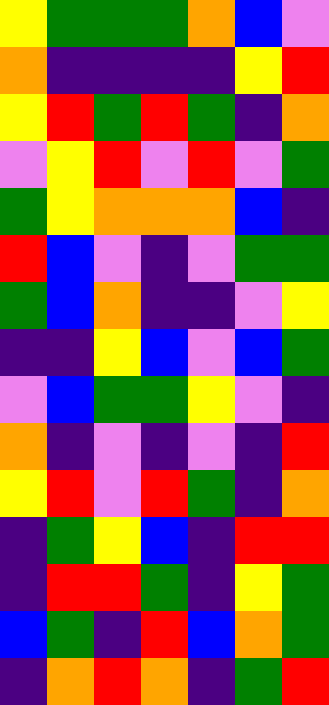[["yellow", "green", "green", "green", "orange", "blue", "violet"], ["orange", "indigo", "indigo", "indigo", "indigo", "yellow", "red"], ["yellow", "red", "green", "red", "green", "indigo", "orange"], ["violet", "yellow", "red", "violet", "red", "violet", "green"], ["green", "yellow", "orange", "orange", "orange", "blue", "indigo"], ["red", "blue", "violet", "indigo", "violet", "green", "green"], ["green", "blue", "orange", "indigo", "indigo", "violet", "yellow"], ["indigo", "indigo", "yellow", "blue", "violet", "blue", "green"], ["violet", "blue", "green", "green", "yellow", "violet", "indigo"], ["orange", "indigo", "violet", "indigo", "violet", "indigo", "red"], ["yellow", "red", "violet", "red", "green", "indigo", "orange"], ["indigo", "green", "yellow", "blue", "indigo", "red", "red"], ["indigo", "red", "red", "green", "indigo", "yellow", "green"], ["blue", "green", "indigo", "red", "blue", "orange", "green"], ["indigo", "orange", "red", "orange", "indigo", "green", "red"]]